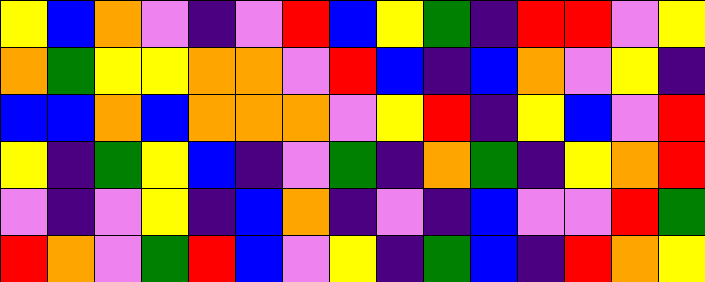[["yellow", "blue", "orange", "violet", "indigo", "violet", "red", "blue", "yellow", "green", "indigo", "red", "red", "violet", "yellow"], ["orange", "green", "yellow", "yellow", "orange", "orange", "violet", "red", "blue", "indigo", "blue", "orange", "violet", "yellow", "indigo"], ["blue", "blue", "orange", "blue", "orange", "orange", "orange", "violet", "yellow", "red", "indigo", "yellow", "blue", "violet", "red"], ["yellow", "indigo", "green", "yellow", "blue", "indigo", "violet", "green", "indigo", "orange", "green", "indigo", "yellow", "orange", "red"], ["violet", "indigo", "violet", "yellow", "indigo", "blue", "orange", "indigo", "violet", "indigo", "blue", "violet", "violet", "red", "green"], ["red", "orange", "violet", "green", "red", "blue", "violet", "yellow", "indigo", "green", "blue", "indigo", "red", "orange", "yellow"]]